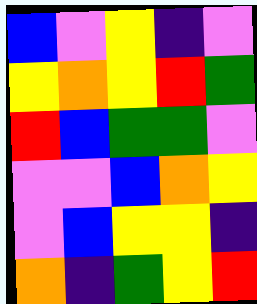[["blue", "violet", "yellow", "indigo", "violet"], ["yellow", "orange", "yellow", "red", "green"], ["red", "blue", "green", "green", "violet"], ["violet", "violet", "blue", "orange", "yellow"], ["violet", "blue", "yellow", "yellow", "indigo"], ["orange", "indigo", "green", "yellow", "red"]]